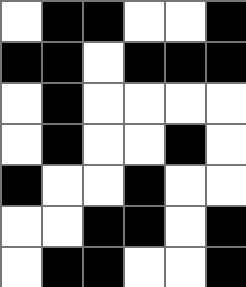[["white", "black", "black", "white", "white", "black"], ["black", "black", "white", "black", "black", "black"], ["white", "black", "white", "white", "white", "white"], ["white", "black", "white", "white", "black", "white"], ["black", "white", "white", "black", "white", "white"], ["white", "white", "black", "black", "white", "black"], ["white", "black", "black", "white", "white", "black"]]